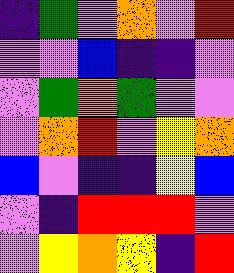[["indigo", "green", "violet", "orange", "violet", "red"], ["violet", "violet", "blue", "indigo", "indigo", "violet"], ["violet", "green", "orange", "green", "violet", "violet"], ["violet", "orange", "red", "violet", "yellow", "orange"], ["blue", "violet", "indigo", "indigo", "yellow", "blue"], ["violet", "indigo", "red", "red", "red", "violet"], ["violet", "yellow", "orange", "yellow", "indigo", "red"]]